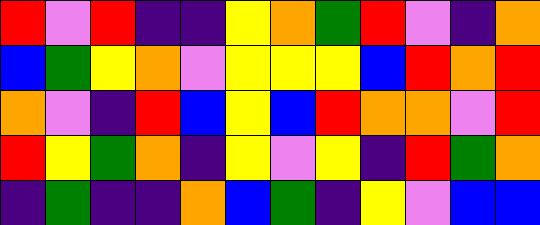[["red", "violet", "red", "indigo", "indigo", "yellow", "orange", "green", "red", "violet", "indigo", "orange"], ["blue", "green", "yellow", "orange", "violet", "yellow", "yellow", "yellow", "blue", "red", "orange", "red"], ["orange", "violet", "indigo", "red", "blue", "yellow", "blue", "red", "orange", "orange", "violet", "red"], ["red", "yellow", "green", "orange", "indigo", "yellow", "violet", "yellow", "indigo", "red", "green", "orange"], ["indigo", "green", "indigo", "indigo", "orange", "blue", "green", "indigo", "yellow", "violet", "blue", "blue"]]